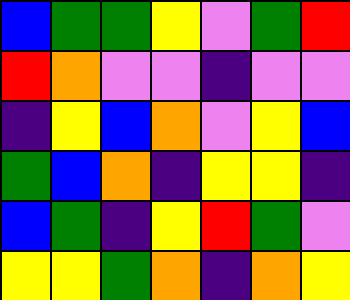[["blue", "green", "green", "yellow", "violet", "green", "red"], ["red", "orange", "violet", "violet", "indigo", "violet", "violet"], ["indigo", "yellow", "blue", "orange", "violet", "yellow", "blue"], ["green", "blue", "orange", "indigo", "yellow", "yellow", "indigo"], ["blue", "green", "indigo", "yellow", "red", "green", "violet"], ["yellow", "yellow", "green", "orange", "indigo", "orange", "yellow"]]